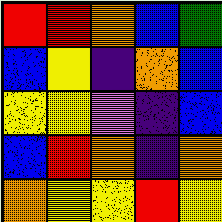[["red", "red", "orange", "blue", "green"], ["blue", "yellow", "indigo", "orange", "blue"], ["yellow", "yellow", "violet", "indigo", "blue"], ["blue", "red", "orange", "indigo", "orange"], ["orange", "yellow", "yellow", "red", "yellow"]]